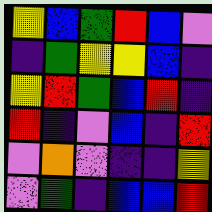[["yellow", "blue", "green", "red", "blue", "violet"], ["indigo", "green", "yellow", "yellow", "blue", "indigo"], ["yellow", "red", "green", "blue", "red", "indigo"], ["red", "indigo", "violet", "blue", "indigo", "red"], ["violet", "orange", "violet", "indigo", "indigo", "yellow"], ["violet", "green", "indigo", "blue", "blue", "red"]]